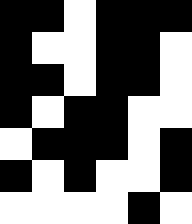[["black", "black", "white", "black", "black", "black"], ["black", "white", "white", "black", "black", "white"], ["black", "black", "white", "black", "black", "white"], ["black", "white", "black", "black", "white", "white"], ["white", "black", "black", "black", "white", "black"], ["black", "white", "black", "white", "white", "black"], ["white", "white", "white", "white", "black", "white"]]